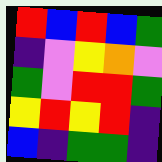[["red", "blue", "red", "blue", "green"], ["indigo", "violet", "yellow", "orange", "violet"], ["green", "violet", "red", "red", "green"], ["yellow", "red", "yellow", "red", "indigo"], ["blue", "indigo", "green", "green", "indigo"]]